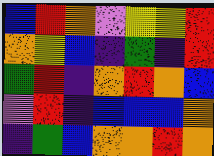[["blue", "red", "orange", "violet", "yellow", "yellow", "red"], ["orange", "yellow", "blue", "indigo", "green", "indigo", "red"], ["green", "red", "indigo", "orange", "red", "orange", "blue"], ["violet", "red", "indigo", "blue", "blue", "blue", "orange"], ["indigo", "green", "blue", "orange", "orange", "red", "orange"]]